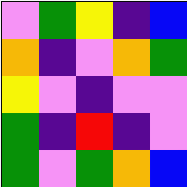[["violet", "green", "yellow", "indigo", "blue"], ["orange", "indigo", "violet", "orange", "green"], ["yellow", "violet", "indigo", "violet", "violet"], ["green", "indigo", "red", "indigo", "violet"], ["green", "violet", "green", "orange", "blue"]]